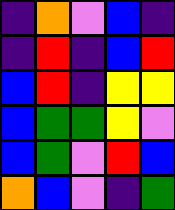[["indigo", "orange", "violet", "blue", "indigo"], ["indigo", "red", "indigo", "blue", "red"], ["blue", "red", "indigo", "yellow", "yellow"], ["blue", "green", "green", "yellow", "violet"], ["blue", "green", "violet", "red", "blue"], ["orange", "blue", "violet", "indigo", "green"]]